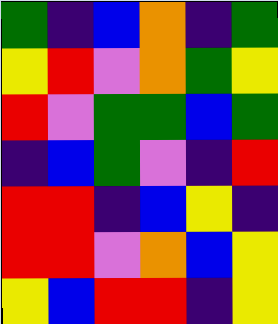[["green", "indigo", "blue", "orange", "indigo", "green"], ["yellow", "red", "violet", "orange", "green", "yellow"], ["red", "violet", "green", "green", "blue", "green"], ["indigo", "blue", "green", "violet", "indigo", "red"], ["red", "red", "indigo", "blue", "yellow", "indigo"], ["red", "red", "violet", "orange", "blue", "yellow"], ["yellow", "blue", "red", "red", "indigo", "yellow"]]